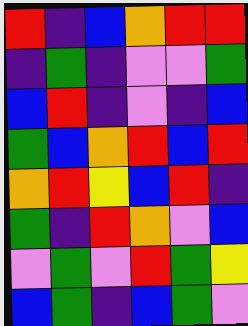[["red", "indigo", "blue", "orange", "red", "red"], ["indigo", "green", "indigo", "violet", "violet", "green"], ["blue", "red", "indigo", "violet", "indigo", "blue"], ["green", "blue", "orange", "red", "blue", "red"], ["orange", "red", "yellow", "blue", "red", "indigo"], ["green", "indigo", "red", "orange", "violet", "blue"], ["violet", "green", "violet", "red", "green", "yellow"], ["blue", "green", "indigo", "blue", "green", "violet"]]